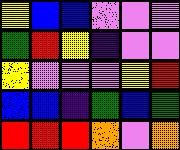[["yellow", "blue", "blue", "violet", "violet", "violet"], ["green", "red", "yellow", "indigo", "violet", "violet"], ["yellow", "violet", "violet", "violet", "yellow", "red"], ["blue", "blue", "indigo", "green", "blue", "green"], ["red", "red", "red", "orange", "violet", "orange"]]